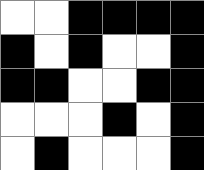[["white", "white", "black", "black", "black", "black"], ["black", "white", "black", "white", "white", "black"], ["black", "black", "white", "white", "black", "black"], ["white", "white", "white", "black", "white", "black"], ["white", "black", "white", "white", "white", "black"]]